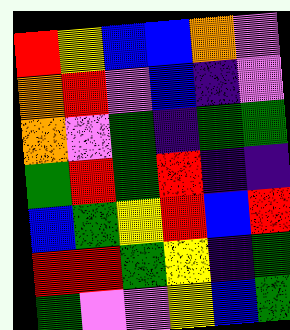[["red", "yellow", "blue", "blue", "orange", "violet"], ["orange", "red", "violet", "blue", "indigo", "violet"], ["orange", "violet", "green", "indigo", "green", "green"], ["green", "red", "green", "red", "indigo", "indigo"], ["blue", "green", "yellow", "red", "blue", "red"], ["red", "red", "green", "yellow", "indigo", "green"], ["green", "violet", "violet", "yellow", "blue", "green"]]